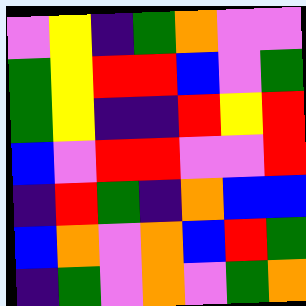[["violet", "yellow", "indigo", "green", "orange", "violet", "violet"], ["green", "yellow", "red", "red", "blue", "violet", "green"], ["green", "yellow", "indigo", "indigo", "red", "yellow", "red"], ["blue", "violet", "red", "red", "violet", "violet", "red"], ["indigo", "red", "green", "indigo", "orange", "blue", "blue"], ["blue", "orange", "violet", "orange", "blue", "red", "green"], ["indigo", "green", "violet", "orange", "violet", "green", "orange"]]